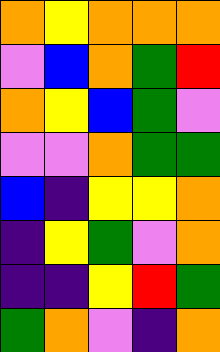[["orange", "yellow", "orange", "orange", "orange"], ["violet", "blue", "orange", "green", "red"], ["orange", "yellow", "blue", "green", "violet"], ["violet", "violet", "orange", "green", "green"], ["blue", "indigo", "yellow", "yellow", "orange"], ["indigo", "yellow", "green", "violet", "orange"], ["indigo", "indigo", "yellow", "red", "green"], ["green", "orange", "violet", "indigo", "orange"]]